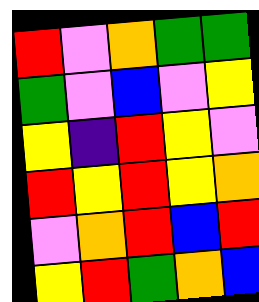[["red", "violet", "orange", "green", "green"], ["green", "violet", "blue", "violet", "yellow"], ["yellow", "indigo", "red", "yellow", "violet"], ["red", "yellow", "red", "yellow", "orange"], ["violet", "orange", "red", "blue", "red"], ["yellow", "red", "green", "orange", "blue"]]